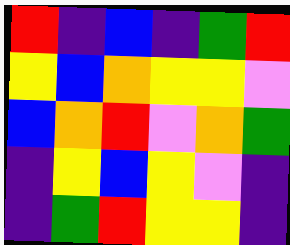[["red", "indigo", "blue", "indigo", "green", "red"], ["yellow", "blue", "orange", "yellow", "yellow", "violet"], ["blue", "orange", "red", "violet", "orange", "green"], ["indigo", "yellow", "blue", "yellow", "violet", "indigo"], ["indigo", "green", "red", "yellow", "yellow", "indigo"]]